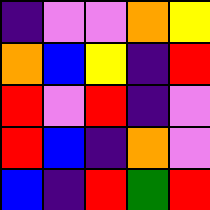[["indigo", "violet", "violet", "orange", "yellow"], ["orange", "blue", "yellow", "indigo", "red"], ["red", "violet", "red", "indigo", "violet"], ["red", "blue", "indigo", "orange", "violet"], ["blue", "indigo", "red", "green", "red"]]